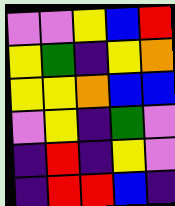[["violet", "violet", "yellow", "blue", "red"], ["yellow", "green", "indigo", "yellow", "orange"], ["yellow", "yellow", "orange", "blue", "blue"], ["violet", "yellow", "indigo", "green", "violet"], ["indigo", "red", "indigo", "yellow", "violet"], ["indigo", "red", "red", "blue", "indigo"]]